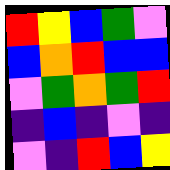[["red", "yellow", "blue", "green", "violet"], ["blue", "orange", "red", "blue", "blue"], ["violet", "green", "orange", "green", "red"], ["indigo", "blue", "indigo", "violet", "indigo"], ["violet", "indigo", "red", "blue", "yellow"]]